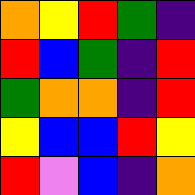[["orange", "yellow", "red", "green", "indigo"], ["red", "blue", "green", "indigo", "red"], ["green", "orange", "orange", "indigo", "red"], ["yellow", "blue", "blue", "red", "yellow"], ["red", "violet", "blue", "indigo", "orange"]]